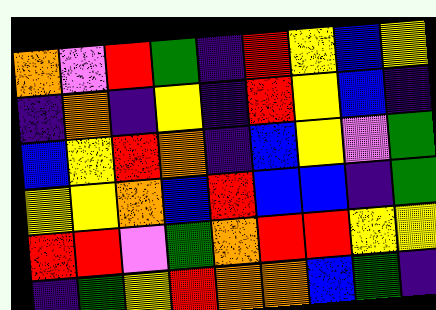[["orange", "violet", "red", "green", "indigo", "red", "yellow", "blue", "yellow"], ["indigo", "orange", "indigo", "yellow", "indigo", "red", "yellow", "blue", "indigo"], ["blue", "yellow", "red", "orange", "indigo", "blue", "yellow", "violet", "green"], ["yellow", "yellow", "orange", "blue", "red", "blue", "blue", "indigo", "green"], ["red", "red", "violet", "green", "orange", "red", "red", "yellow", "yellow"], ["indigo", "green", "yellow", "red", "orange", "orange", "blue", "green", "indigo"]]